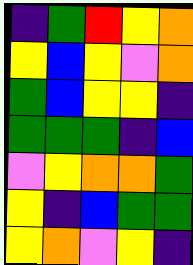[["indigo", "green", "red", "yellow", "orange"], ["yellow", "blue", "yellow", "violet", "orange"], ["green", "blue", "yellow", "yellow", "indigo"], ["green", "green", "green", "indigo", "blue"], ["violet", "yellow", "orange", "orange", "green"], ["yellow", "indigo", "blue", "green", "green"], ["yellow", "orange", "violet", "yellow", "indigo"]]